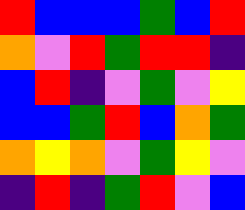[["red", "blue", "blue", "blue", "green", "blue", "red"], ["orange", "violet", "red", "green", "red", "red", "indigo"], ["blue", "red", "indigo", "violet", "green", "violet", "yellow"], ["blue", "blue", "green", "red", "blue", "orange", "green"], ["orange", "yellow", "orange", "violet", "green", "yellow", "violet"], ["indigo", "red", "indigo", "green", "red", "violet", "blue"]]